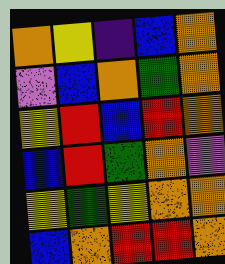[["orange", "yellow", "indigo", "blue", "orange"], ["violet", "blue", "orange", "green", "orange"], ["yellow", "red", "blue", "red", "orange"], ["blue", "red", "green", "orange", "violet"], ["yellow", "green", "yellow", "orange", "orange"], ["blue", "orange", "red", "red", "orange"]]